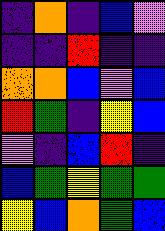[["indigo", "orange", "indigo", "blue", "violet"], ["indigo", "indigo", "red", "indigo", "indigo"], ["orange", "orange", "blue", "violet", "blue"], ["red", "green", "indigo", "yellow", "blue"], ["violet", "indigo", "blue", "red", "indigo"], ["blue", "green", "yellow", "green", "green"], ["yellow", "blue", "orange", "green", "blue"]]